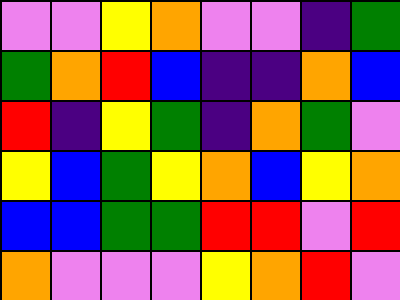[["violet", "violet", "yellow", "orange", "violet", "violet", "indigo", "green"], ["green", "orange", "red", "blue", "indigo", "indigo", "orange", "blue"], ["red", "indigo", "yellow", "green", "indigo", "orange", "green", "violet"], ["yellow", "blue", "green", "yellow", "orange", "blue", "yellow", "orange"], ["blue", "blue", "green", "green", "red", "red", "violet", "red"], ["orange", "violet", "violet", "violet", "yellow", "orange", "red", "violet"]]